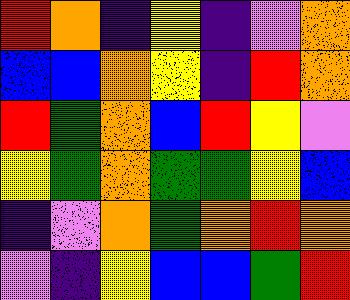[["red", "orange", "indigo", "yellow", "indigo", "violet", "orange"], ["blue", "blue", "orange", "yellow", "indigo", "red", "orange"], ["red", "green", "orange", "blue", "red", "yellow", "violet"], ["yellow", "green", "orange", "green", "green", "yellow", "blue"], ["indigo", "violet", "orange", "green", "orange", "red", "orange"], ["violet", "indigo", "yellow", "blue", "blue", "green", "red"]]